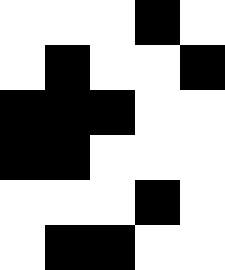[["white", "white", "white", "black", "white"], ["white", "black", "white", "white", "black"], ["black", "black", "black", "white", "white"], ["black", "black", "white", "white", "white"], ["white", "white", "white", "black", "white"], ["white", "black", "black", "white", "white"]]